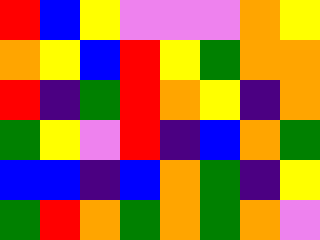[["red", "blue", "yellow", "violet", "violet", "violet", "orange", "yellow"], ["orange", "yellow", "blue", "red", "yellow", "green", "orange", "orange"], ["red", "indigo", "green", "red", "orange", "yellow", "indigo", "orange"], ["green", "yellow", "violet", "red", "indigo", "blue", "orange", "green"], ["blue", "blue", "indigo", "blue", "orange", "green", "indigo", "yellow"], ["green", "red", "orange", "green", "orange", "green", "orange", "violet"]]